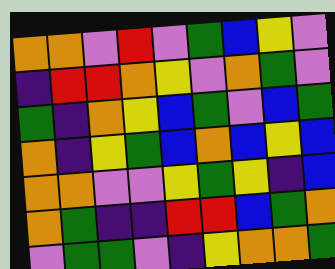[["orange", "orange", "violet", "red", "violet", "green", "blue", "yellow", "violet"], ["indigo", "red", "red", "orange", "yellow", "violet", "orange", "green", "violet"], ["green", "indigo", "orange", "yellow", "blue", "green", "violet", "blue", "green"], ["orange", "indigo", "yellow", "green", "blue", "orange", "blue", "yellow", "blue"], ["orange", "orange", "violet", "violet", "yellow", "green", "yellow", "indigo", "blue"], ["orange", "green", "indigo", "indigo", "red", "red", "blue", "green", "orange"], ["violet", "green", "green", "violet", "indigo", "yellow", "orange", "orange", "green"]]